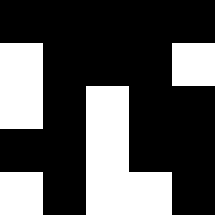[["black", "black", "black", "black", "black"], ["white", "black", "black", "black", "white"], ["white", "black", "white", "black", "black"], ["black", "black", "white", "black", "black"], ["white", "black", "white", "white", "black"]]